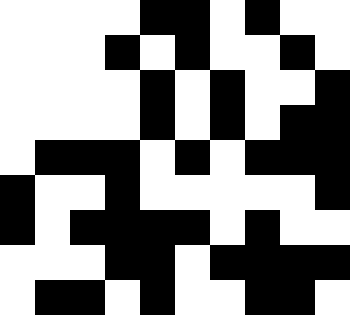[["white", "white", "white", "white", "black", "black", "white", "black", "white", "white"], ["white", "white", "white", "black", "white", "black", "white", "white", "black", "white"], ["white", "white", "white", "white", "black", "white", "black", "white", "white", "black"], ["white", "white", "white", "white", "black", "white", "black", "white", "black", "black"], ["white", "black", "black", "black", "white", "black", "white", "black", "black", "black"], ["black", "white", "white", "black", "white", "white", "white", "white", "white", "black"], ["black", "white", "black", "black", "black", "black", "white", "black", "white", "white"], ["white", "white", "white", "black", "black", "white", "black", "black", "black", "black"], ["white", "black", "black", "white", "black", "white", "white", "black", "black", "white"]]